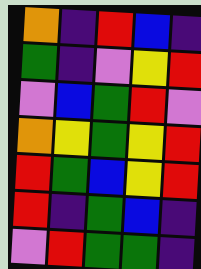[["orange", "indigo", "red", "blue", "indigo"], ["green", "indigo", "violet", "yellow", "red"], ["violet", "blue", "green", "red", "violet"], ["orange", "yellow", "green", "yellow", "red"], ["red", "green", "blue", "yellow", "red"], ["red", "indigo", "green", "blue", "indigo"], ["violet", "red", "green", "green", "indigo"]]